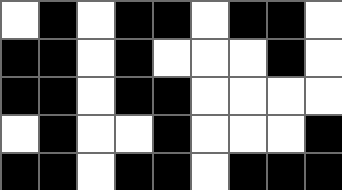[["white", "black", "white", "black", "black", "white", "black", "black", "white"], ["black", "black", "white", "black", "white", "white", "white", "black", "white"], ["black", "black", "white", "black", "black", "white", "white", "white", "white"], ["white", "black", "white", "white", "black", "white", "white", "white", "black"], ["black", "black", "white", "black", "black", "white", "black", "black", "black"]]